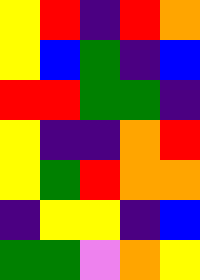[["yellow", "red", "indigo", "red", "orange"], ["yellow", "blue", "green", "indigo", "blue"], ["red", "red", "green", "green", "indigo"], ["yellow", "indigo", "indigo", "orange", "red"], ["yellow", "green", "red", "orange", "orange"], ["indigo", "yellow", "yellow", "indigo", "blue"], ["green", "green", "violet", "orange", "yellow"]]